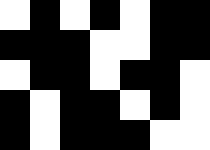[["white", "black", "white", "black", "white", "black", "black"], ["black", "black", "black", "white", "white", "black", "black"], ["white", "black", "black", "white", "black", "black", "white"], ["black", "white", "black", "black", "white", "black", "white"], ["black", "white", "black", "black", "black", "white", "white"]]